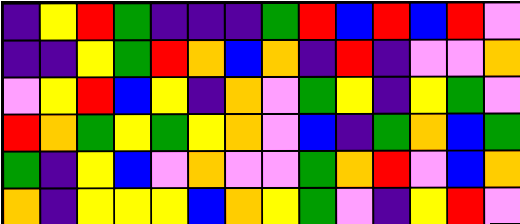[["indigo", "yellow", "red", "green", "indigo", "indigo", "indigo", "green", "red", "blue", "red", "blue", "red", "violet"], ["indigo", "indigo", "yellow", "green", "red", "orange", "blue", "orange", "indigo", "red", "indigo", "violet", "violet", "orange"], ["violet", "yellow", "red", "blue", "yellow", "indigo", "orange", "violet", "green", "yellow", "indigo", "yellow", "green", "violet"], ["red", "orange", "green", "yellow", "green", "yellow", "orange", "violet", "blue", "indigo", "green", "orange", "blue", "green"], ["green", "indigo", "yellow", "blue", "violet", "orange", "violet", "violet", "green", "orange", "red", "violet", "blue", "orange"], ["orange", "indigo", "yellow", "yellow", "yellow", "blue", "orange", "yellow", "green", "violet", "indigo", "yellow", "red", "violet"]]